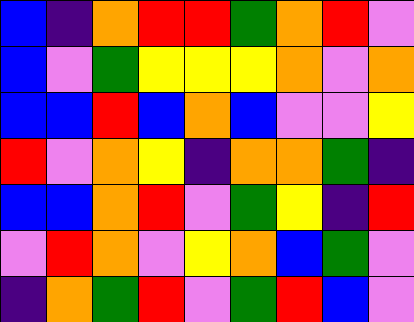[["blue", "indigo", "orange", "red", "red", "green", "orange", "red", "violet"], ["blue", "violet", "green", "yellow", "yellow", "yellow", "orange", "violet", "orange"], ["blue", "blue", "red", "blue", "orange", "blue", "violet", "violet", "yellow"], ["red", "violet", "orange", "yellow", "indigo", "orange", "orange", "green", "indigo"], ["blue", "blue", "orange", "red", "violet", "green", "yellow", "indigo", "red"], ["violet", "red", "orange", "violet", "yellow", "orange", "blue", "green", "violet"], ["indigo", "orange", "green", "red", "violet", "green", "red", "blue", "violet"]]